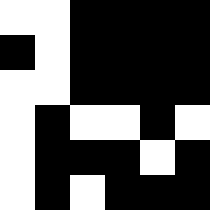[["white", "white", "black", "black", "black", "black"], ["black", "white", "black", "black", "black", "black"], ["white", "white", "black", "black", "black", "black"], ["white", "black", "white", "white", "black", "white"], ["white", "black", "black", "black", "white", "black"], ["white", "black", "white", "black", "black", "black"]]